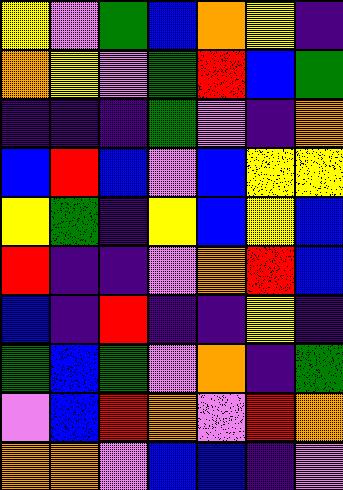[["yellow", "violet", "green", "blue", "orange", "yellow", "indigo"], ["orange", "yellow", "violet", "green", "red", "blue", "green"], ["indigo", "indigo", "indigo", "green", "violet", "indigo", "orange"], ["blue", "red", "blue", "violet", "blue", "yellow", "yellow"], ["yellow", "green", "indigo", "yellow", "blue", "yellow", "blue"], ["red", "indigo", "indigo", "violet", "orange", "red", "blue"], ["blue", "indigo", "red", "indigo", "indigo", "yellow", "indigo"], ["green", "blue", "green", "violet", "orange", "indigo", "green"], ["violet", "blue", "red", "orange", "violet", "red", "orange"], ["orange", "orange", "violet", "blue", "blue", "indigo", "violet"]]